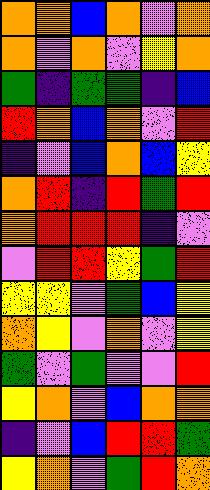[["orange", "orange", "blue", "orange", "violet", "orange"], ["orange", "violet", "orange", "violet", "yellow", "orange"], ["green", "indigo", "green", "green", "indigo", "blue"], ["red", "orange", "blue", "orange", "violet", "red"], ["indigo", "violet", "blue", "orange", "blue", "yellow"], ["orange", "red", "indigo", "red", "green", "red"], ["orange", "red", "red", "red", "indigo", "violet"], ["violet", "red", "red", "yellow", "green", "red"], ["yellow", "yellow", "violet", "green", "blue", "yellow"], ["orange", "yellow", "violet", "orange", "violet", "yellow"], ["green", "violet", "green", "violet", "violet", "red"], ["yellow", "orange", "violet", "blue", "orange", "orange"], ["indigo", "violet", "blue", "red", "red", "green"], ["yellow", "orange", "violet", "green", "red", "orange"]]